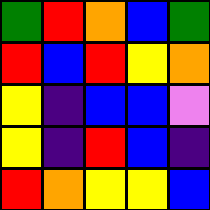[["green", "red", "orange", "blue", "green"], ["red", "blue", "red", "yellow", "orange"], ["yellow", "indigo", "blue", "blue", "violet"], ["yellow", "indigo", "red", "blue", "indigo"], ["red", "orange", "yellow", "yellow", "blue"]]